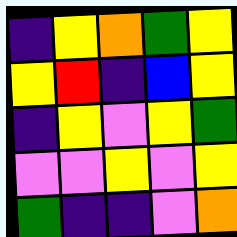[["indigo", "yellow", "orange", "green", "yellow"], ["yellow", "red", "indigo", "blue", "yellow"], ["indigo", "yellow", "violet", "yellow", "green"], ["violet", "violet", "yellow", "violet", "yellow"], ["green", "indigo", "indigo", "violet", "orange"]]